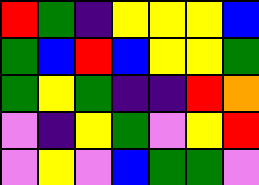[["red", "green", "indigo", "yellow", "yellow", "yellow", "blue"], ["green", "blue", "red", "blue", "yellow", "yellow", "green"], ["green", "yellow", "green", "indigo", "indigo", "red", "orange"], ["violet", "indigo", "yellow", "green", "violet", "yellow", "red"], ["violet", "yellow", "violet", "blue", "green", "green", "violet"]]